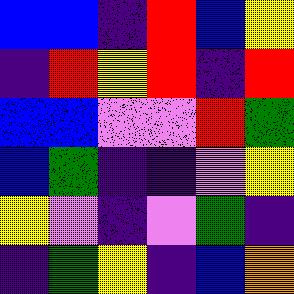[["blue", "blue", "indigo", "red", "blue", "yellow"], ["indigo", "red", "yellow", "red", "indigo", "red"], ["blue", "blue", "violet", "violet", "red", "green"], ["blue", "green", "indigo", "indigo", "violet", "yellow"], ["yellow", "violet", "indigo", "violet", "green", "indigo"], ["indigo", "green", "yellow", "indigo", "blue", "orange"]]